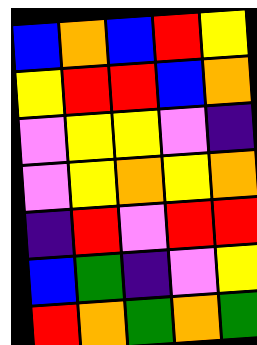[["blue", "orange", "blue", "red", "yellow"], ["yellow", "red", "red", "blue", "orange"], ["violet", "yellow", "yellow", "violet", "indigo"], ["violet", "yellow", "orange", "yellow", "orange"], ["indigo", "red", "violet", "red", "red"], ["blue", "green", "indigo", "violet", "yellow"], ["red", "orange", "green", "orange", "green"]]